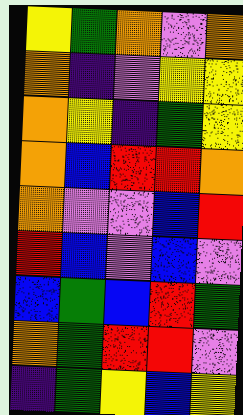[["yellow", "green", "orange", "violet", "orange"], ["orange", "indigo", "violet", "yellow", "yellow"], ["orange", "yellow", "indigo", "green", "yellow"], ["orange", "blue", "red", "red", "orange"], ["orange", "violet", "violet", "blue", "red"], ["red", "blue", "violet", "blue", "violet"], ["blue", "green", "blue", "red", "green"], ["orange", "green", "red", "red", "violet"], ["indigo", "green", "yellow", "blue", "yellow"]]